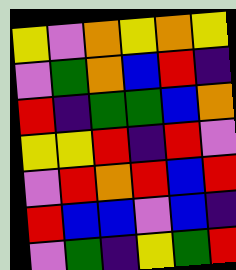[["yellow", "violet", "orange", "yellow", "orange", "yellow"], ["violet", "green", "orange", "blue", "red", "indigo"], ["red", "indigo", "green", "green", "blue", "orange"], ["yellow", "yellow", "red", "indigo", "red", "violet"], ["violet", "red", "orange", "red", "blue", "red"], ["red", "blue", "blue", "violet", "blue", "indigo"], ["violet", "green", "indigo", "yellow", "green", "red"]]